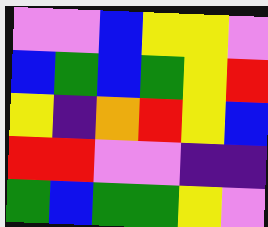[["violet", "violet", "blue", "yellow", "yellow", "violet"], ["blue", "green", "blue", "green", "yellow", "red"], ["yellow", "indigo", "orange", "red", "yellow", "blue"], ["red", "red", "violet", "violet", "indigo", "indigo"], ["green", "blue", "green", "green", "yellow", "violet"]]